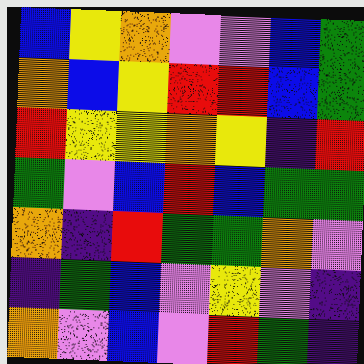[["blue", "yellow", "orange", "violet", "violet", "blue", "green"], ["orange", "blue", "yellow", "red", "red", "blue", "green"], ["red", "yellow", "yellow", "orange", "yellow", "indigo", "red"], ["green", "violet", "blue", "red", "blue", "green", "green"], ["orange", "indigo", "red", "green", "green", "orange", "violet"], ["indigo", "green", "blue", "violet", "yellow", "violet", "indigo"], ["orange", "violet", "blue", "violet", "red", "green", "indigo"]]